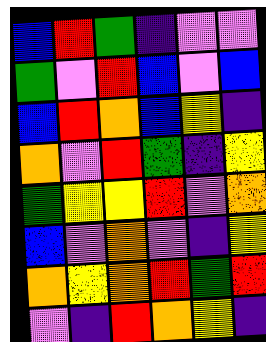[["blue", "red", "green", "indigo", "violet", "violet"], ["green", "violet", "red", "blue", "violet", "blue"], ["blue", "red", "orange", "blue", "yellow", "indigo"], ["orange", "violet", "red", "green", "indigo", "yellow"], ["green", "yellow", "yellow", "red", "violet", "orange"], ["blue", "violet", "orange", "violet", "indigo", "yellow"], ["orange", "yellow", "orange", "red", "green", "red"], ["violet", "indigo", "red", "orange", "yellow", "indigo"]]